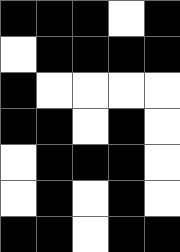[["black", "black", "black", "white", "black"], ["white", "black", "black", "black", "black"], ["black", "white", "white", "white", "white"], ["black", "black", "white", "black", "white"], ["white", "black", "black", "black", "white"], ["white", "black", "white", "black", "white"], ["black", "black", "white", "black", "black"]]